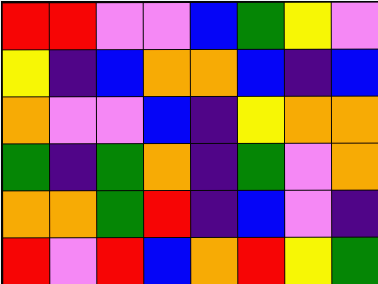[["red", "red", "violet", "violet", "blue", "green", "yellow", "violet"], ["yellow", "indigo", "blue", "orange", "orange", "blue", "indigo", "blue"], ["orange", "violet", "violet", "blue", "indigo", "yellow", "orange", "orange"], ["green", "indigo", "green", "orange", "indigo", "green", "violet", "orange"], ["orange", "orange", "green", "red", "indigo", "blue", "violet", "indigo"], ["red", "violet", "red", "blue", "orange", "red", "yellow", "green"]]